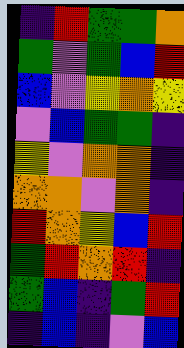[["indigo", "red", "green", "green", "orange"], ["green", "violet", "green", "blue", "red"], ["blue", "violet", "yellow", "orange", "yellow"], ["violet", "blue", "green", "green", "indigo"], ["yellow", "violet", "orange", "orange", "indigo"], ["orange", "orange", "violet", "orange", "indigo"], ["red", "orange", "yellow", "blue", "red"], ["green", "red", "orange", "red", "indigo"], ["green", "blue", "indigo", "green", "red"], ["indigo", "blue", "indigo", "violet", "blue"]]